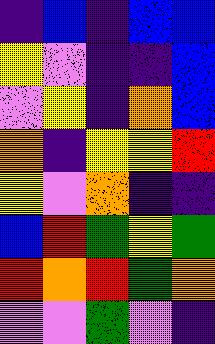[["indigo", "blue", "indigo", "blue", "blue"], ["yellow", "violet", "indigo", "indigo", "blue"], ["violet", "yellow", "indigo", "orange", "blue"], ["orange", "indigo", "yellow", "yellow", "red"], ["yellow", "violet", "orange", "indigo", "indigo"], ["blue", "red", "green", "yellow", "green"], ["red", "orange", "red", "green", "orange"], ["violet", "violet", "green", "violet", "indigo"]]